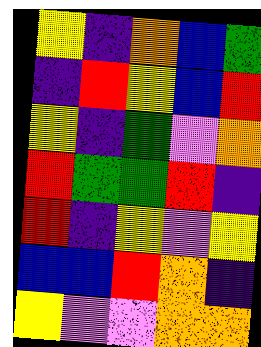[["yellow", "indigo", "orange", "blue", "green"], ["indigo", "red", "yellow", "blue", "red"], ["yellow", "indigo", "green", "violet", "orange"], ["red", "green", "green", "red", "indigo"], ["red", "indigo", "yellow", "violet", "yellow"], ["blue", "blue", "red", "orange", "indigo"], ["yellow", "violet", "violet", "orange", "orange"]]